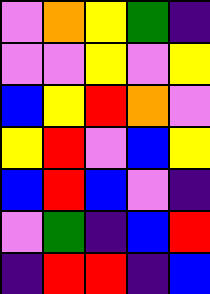[["violet", "orange", "yellow", "green", "indigo"], ["violet", "violet", "yellow", "violet", "yellow"], ["blue", "yellow", "red", "orange", "violet"], ["yellow", "red", "violet", "blue", "yellow"], ["blue", "red", "blue", "violet", "indigo"], ["violet", "green", "indigo", "blue", "red"], ["indigo", "red", "red", "indigo", "blue"]]